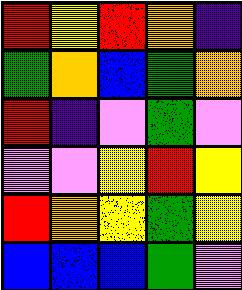[["red", "yellow", "red", "orange", "indigo"], ["green", "orange", "blue", "green", "orange"], ["red", "indigo", "violet", "green", "violet"], ["violet", "violet", "yellow", "red", "yellow"], ["red", "orange", "yellow", "green", "yellow"], ["blue", "blue", "blue", "green", "violet"]]